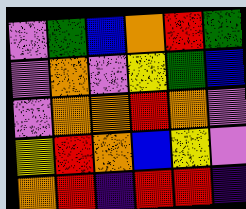[["violet", "green", "blue", "orange", "red", "green"], ["violet", "orange", "violet", "yellow", "green", "blue"], ["violet", "orange", "orange", "red", "orange", "violet"], ["yellow", "red", "orange", "blue", "yellow", "violet"], ["orange", "red", "indigo", "red", "red", "indigo"]]